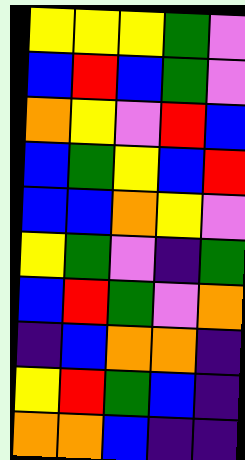[["yellow", "yellow", "yellow", "green", "violet"], ["blue", "red", "blue", "green", "violet"], ["orange", "yellow", "violet", "red", "blue"], ["blue", "green", "yellow", "blue", "red"], ["blue", "blue", "orange", "yellow", "violet"], ["yellow", "green", "violet", "indigo", "green"], ["blue", "red", "green", "violet", "orange"], ["indigo", "blue", "orange", "orange", "indigo"], ["yellow", "red", "green", "blue", "indigo"], ["orange", "orange", "blue", "indigo", "indigo"]]